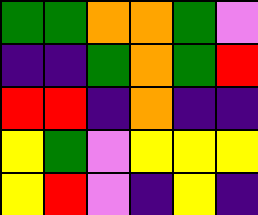[["green", "green", "orange", "orange", "green", "violet"], ["indigo", "indigo", "green", "orange", "green", "red"], ["red", "red", "indigo", "orange", "indigo", "indigo"], ["yellow", "green", "violet", "yellow", "yellow", "yellow"], ["yellow", "red", "violet", "indigo", "yellow", "indigo"]]